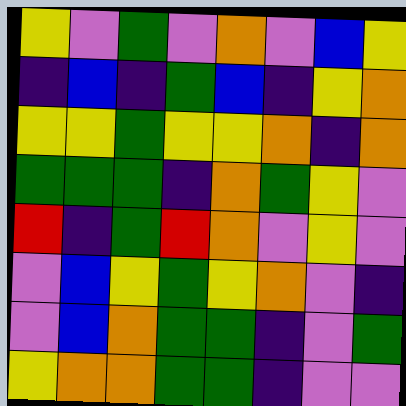[["yellow", "violet", "green", "violet", "orange", "violet", "blue", "yellow"], ["indigo", "blue", "indigo", "green", "blue", "indigo", "yellow", "orange"], ["yellow", "yellow", "green", "yellow", "yellow", "orange", "indigo", "orange"], ["green", "green", "green", "indigo", "orange", "green", "yellow", "violet"], ["red", "indigo", "green", "red", "orange", "violet", "yellow", "violet"], ["violet", "blue", "yellow", "green", "yellow", "orange", "violet", "indigo"], ["violet", "blue", "orange", "green", "green", "indigo", "violet", "green"], ["yellow", "orange", "orange", "green", "green", "indigo", "violet", "violet"]]